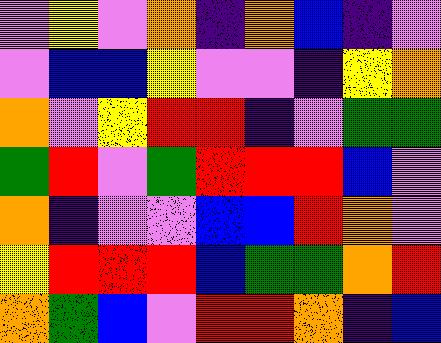[["violet", "yellow", "violet", "orange", "indigo", "orange", "blue", "indigo", "violet"], ["violet", "blue", "blue", "yellow", "violet", "violet", "indigo", "yellow", "orange"], ["orange", "violet", "yellow", "red", "red", "indigo", "violet", "green", "green"], ["green", "red", "violet", "green", "red", "red", "red", "blue", "violet"], ["orange", "indigo", "violet", "violet", "blue", "blue", "red", "orange", "violet"], ["yellow", "red", "red", "red", "blue", "green", "green", "orange", "red"], ["orange", "green", "blue", "violet", "red", "red", "orange", "indigo", "blue"]]